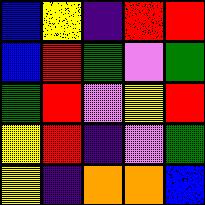[["blue", "yellow", "indigo", "red", "red"], ["blue", "red", "green", "violet", "green"], ["green", "red", "violet", "yellow", "red"], ["yellow", "red", "indigo", "violet", "green"], ["yellow", "indigo", "orange", "orange", "blue"]]